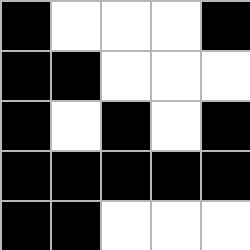[["black", "white", "white", "white", "black"], ["black", "black", "white", "white", "white"], ["black", "white", "black", "white", "black"], ["black", "black", "black", "black", "black"], ["black", "black", "white", "white", "white"]]